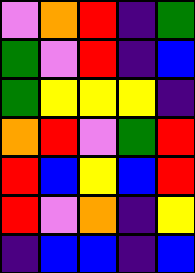[["violet", "orange", "red", "indigo", "green"], ["green", "violet", "red", "indigo", "blue"], ["green", "yellow", "yellow", "yellow", "indigo"], ["orange", "red", "violet", "green", "red"], ["red", "blue", "yellow", "blue", "red"], ["red", "violet", "orange", "indigo", "yellow"], ["indigo", "blue", "blue", "indigo", "blue"]]